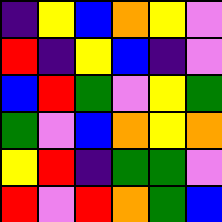[["indigo", "yellow", "blue", "orange", "yellow", "violet"], ["red", "indigo", "yellow", "blue", "indigo", "violet"], ["blue", "red", "green", "violet", "yellow", "green"], ["green", "violet", "blue", "orange", "yellow", "orange"], ["yellow", "red", "indigo", "green", "green", "violet"], ["red", "violet", "red", "orange", "green", "blue"]]